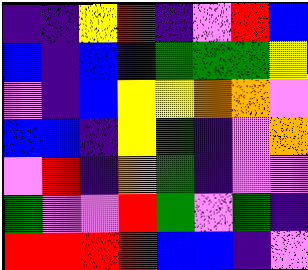[["indigo", "indigo", "yellow", "red", "indigo", "violet", "red", "blue"], ["blue", "indigo", "blue", "indigo", "green", "green", "green", "yellow"], ["violet", "indigo", "blue", "yellow", "yellow", "orange", "orange", "violet"], ["blue", "blue", "indigo", "yellow", "green", "indigo", "violet", "orange"], ["violet", "red", "indigo", "orange", "green", "indigo", "violet", "violet"], ["green", "violet", "violet", "red", "green", "violet", "green", "indigo"], ["red", "red", "red", "red", "blue", "blue", "indigo", "violet"]]